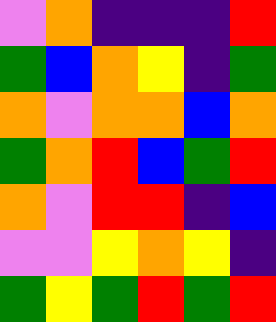[["violet", "orange", "indigo", "indigo", "indigo", "red"], ["green", "blue", "orange", "yellow", "indigo", "green"], ["orange", "violet", "orange", "orange", "blue", "orange"], ["green", "orange", "red", "blue", "green", "red"], ["orange", "violet", "red", "red", "indigo", "blue"], ["violet", "violet", "yellow", "orange", "yellow", "indigo"], ["green", "yellow", "green", "red", "green", "red"]]